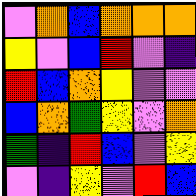[["violet", "orange", "blue", "orange", "orange", "orange"], ["yellow", "violet", "blue", "red", "violet", "indigo"], ["red", "blue", "orange", "yellow", "violet", "violet"], ["blue", "orange", "green", "yellow", "violet", "orange"], ["green", "indigo", "red", "blue", "violet", "yellow"], ["violet", "indigo", "yellow", "violet", "red", "blue"]]